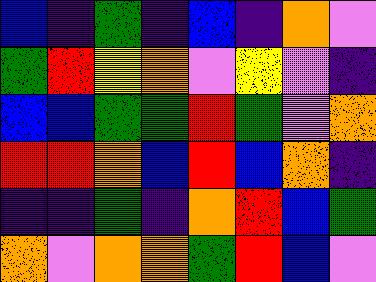[["blue", "indigo", "green", "indigo", "blue", "indigo", "orange", "violet"], ["green", "red", "yellow", "orange", "violet", "yellow", "violet", "indigo"], ["blue", "blue", "green", "green", "red", "green", "violet", "orange"], ["red", "red", "orange", "blue", "red", "blue", "orange", "indigo"], ["indigo", "indigo", "green", "indigo", "orange", "red", "blue", "green"], ["orange", "violet", "orange", "orange", "green", "red", "blue", "violet"]]